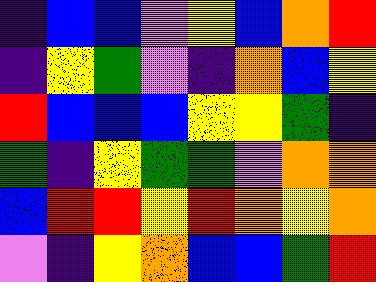[["indigo", "blue", "blue", "violet", "yellow", "blue", "orange", "red"], ["indigo", "yellow", "green", "violet", "indigo", "orange", "blue", "yellow"], ["red", "blue", "blue", "blue", "yellow", "yellow", "green", "indigo"], ["green", "indigo", "yellow", "green", "green", "violet", "orange", "orange"], ["blue", "red", "red", "yellow", "red", "orange", "yellow", "orange"], ["violet", "indigo", "yellow", "orange", "blue", "blue", "green", "red"]]